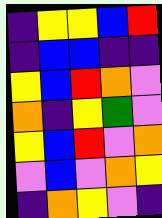[["indigo", "yellow", "yellow", "blue", "red"], ["indigo", "blue", "blue", "indigo", "indigo"], ["yellow", "blue", "red", "orange", "violet"], ["orange", "indigo", "yellow", "green", "violet"], ["yellow", "blue", "red", "violet", "orange"], ["violet", "blue", "violet", "orange", "yellow"], ["indigo", "orange", "yellow", "violet", "indigo"]]